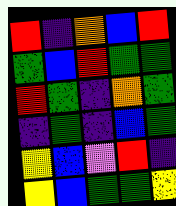[["red", "indigo", "orange", "blue", "red"], ["green", "blue", "red", "green", "green"], ["red", "green", "indigo", "orange", "green"], ["indigo", "green", "indigo", "blue", "green"], ["yellow", "blue", "violet", "red", "indigo"], ["yellow", "blue", "green", "green", "yellow"]]